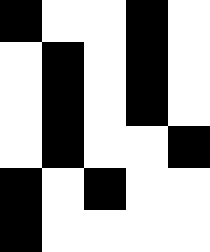[["black", "white", "white", "black", "white"], ["white", "black", "white", "black", "white"], ["white", "black", "white", "black", "white"], ["white", "black", "white", "white", "black"], ["black", "white", "black", "white", "white"], ["black", "white", "white", "white", "white"]]